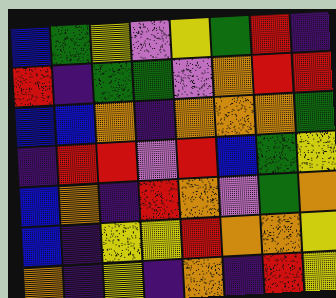[["blue", "green", "yellow", "violet", "yellow", "green", "red", "indigo"], ["red", "indigo", "green", "green", "violet", "orange", "red", "red"], ["blue", "blue", "orange", "indigo", "orange", "orange", "orange", "green"], ["indigo", "red", "red", "violet", "red", "blue", "green", "yellow"], ["blue", "orange", "indigo", "red", "orange", "violet", "green", "orange"], ["blue", "indigo", "yellow", "yellow", "red", "orange", "orange", "yellow"], ["orange", "indigo", "yellow", "indigo", "orange", "indigo", "red", "yellow"]]